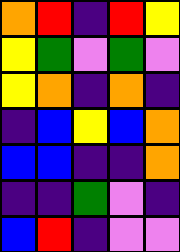[["orange", "red", "indigo", "red", "yellow"], ["yellow", "green", "violet", "green", "violet"], ["yellow", "orange", "indigo", "orange", "indigo"], ["indigo", "blue", "yellow", "blue", "orange"], ["blue", "blue", "indigo", "indigo", "orange"], ["indigo", "indigo", "green", "violet", "indigo"], ["blue", "red", "indigo", "violet", "violet"]]